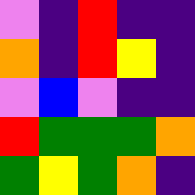[["violet", "indigo", "red", "indigo", "indigo"], ["orange", "indigo", "red", "yellow", "indigo"], ["violet", "blue", "violet", "indigo", "indigo"], ["red", "green", "green", "green", "orange"], ["green", "yellow", "green", "orange", "indigo"]]